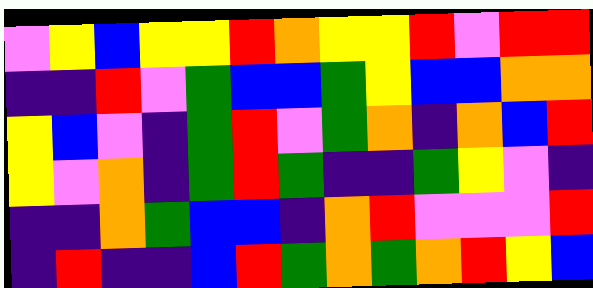[["violet", "yellow", "blue", "yellow", "yellow", "red", "orange", "yellow", "yellow", "red", "violet", "red", "red"], ["indigo", "indigo", "red", "violet", "green", "blue", "blue", "green", "yellow", "blue", "blue", "orange", "orange"], ["yellow", "blue", "violet", "indigo", "green", "red", "violet", "green", "orange", "indigo", "orange", "blue", "red"], ["yellow", "violet", "orange", "indigo", "green", "red", "green", "indigo", "indigo", "green", "yellow", "violet", "indigo"], ["indigo", "indigo", "orange", "green", "blue", "blue", "indigo", "orange", "red", "violet", "violet", "violet", "red"], ["indigo", "red", "indigo", "indigo", "blue", "red", "green", "orange", "green", "orange", "red", "yellow", "blue"]]